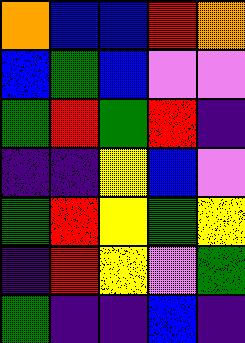[["orange", "blue", "blue", "red", "orange"], ["blue", "green", "blue", "violet", "violet"], ["green", "red", "green", "red", "indigo"], ["indigo", "indigo", "yellow", "blue", "violet"], ["green", "red", "yellow", "green", "yellow"], ["indigo", "red", "yellow", "violet", "green"], ["green", "indigo", "indigo", "blue", "indigo"]]